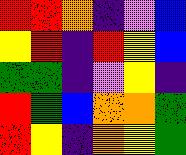[["red", "red", "orange", "indigo", "violet", "blue"], ["yellow", "red", "indigo", "red", "yellow", "blue"], ["green", "green", "indigo", "violet", "yellow", "indigo"], ["red", "green", "blue", "orange", "orange", "green"], ["red", "yellow", "indigo", "orange", "yellow", "green"]]